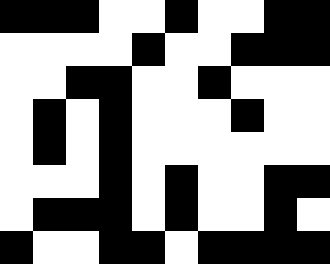[["black", "black", "black", "white", "white", "black", "white", "white", "black", "black"], ["white", "white", "white", "white", "black", "white", "white", "black", "black", "black"], ["white", "white", "black", "black", "white", "white", "black", "white", "white", "white"], ["white", "black", "white", "black", "white", "white", "white", "black", "white", "white"], ["white", "black", "white", "black", "white", "white", "white", "white", "white", "white"], ["white", "white", "white", "black", "white", "black", "white", "white", "black", "black"], ["white", "black", "black", "black", "white", "black", "white", "white", "black", "white"], ["black", "white", "white", "black", "black", "white", "black", "black", "black", "black"]]